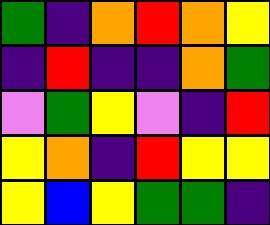[["green", "indigo", "orange", "red", "orange", "yellow"], ["indigo", "red", "indigo", "indigo", "orange", "green"], ["violet", "green", "yellow", "violet", "indigo", "red"], ["yellow", "orange", "indigo", "red", "yellow", "yellow"], ["yellow", "blue", "yellow", "green", "green", "indigo"]]